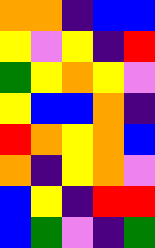[["orange", "orange", "indigo", "blue", "blue"], ["yellow", "violet", "yellow", "indigo", "red"], ["green", "yellow", "orange", "yellow", "violet"], ["yellow", "blue", "blue", "orange", "indigo"], ["red", "orange", "yellow", "orange", "blue"], ["orange", "indigo", "yellow", "orange", "violet"], ["blue", "yellow", "indigo", "red", "red"], ["blue", "green", "violet", "indigo", "green"]]